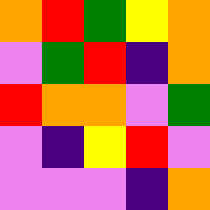[["orange", "red", "green", "yellow", "orange"], ["violet", "green", "red", "indigo", "orange"], ["red", "orange", "orange", "violet", "green"], ["violet", "indigo", "yellow", "red", "violet"], ["violet", "violet", "violet", "indigo", "orange"]]